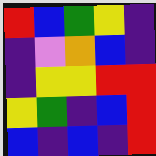[["red", "blue", "green", "yellow", "indigo"], ["indigo", "violet", "orange", "blue", "indigo"], ["indigo", "yellow", "yellow", "red", "red"], ["yellow", "green", "indigo", "blue", "red"], ["blue", "indigo", "blue", "indigo", "red"]]